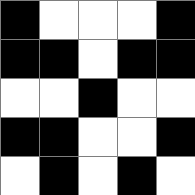[["black", "white", "white", "white", "black"], ["black", "black", "white", "black", "black"], ["white", "white", "black", "white", "white"], ["black", "black", "white", "white", "black"], ["white", "black", "white", "black", "white"]]